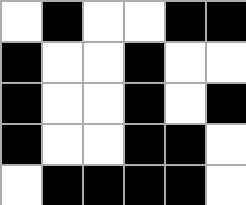[["white", "black", "white", "white", "black", "black"], ["black", "white", "white", "black", "white", "white"], ["black", "white", "white", "black", "white", "black"], ["black", "white", "white", "black", "black", "white"], ["white", "black", "black", "black", "black", "white"]]